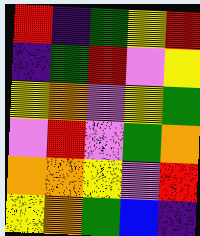[["red", "indigo", "green", "yellow", "red"], ["indigo", "green", "red", "violet", "yellow"], ["yellow", "orange", "violet", "yellow", "green"], ["violet", "red", "violet", "green", "orange"], ["orange", "orange", "yellow", "violet", "red"], ["yellow", "orange", "green", "blue", "indigo"]]